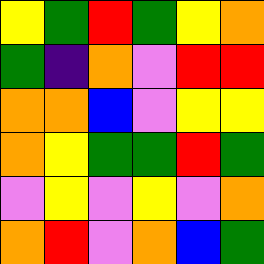[["yellow", "green", "red", "green", "yellow", "orange"], ["green", "indigo", "orange", "violet", "red", "red"], ["orange", "orange", "blue", "violet", "yellow", "yellow"], ["orange", "yellow", "green", "green", "red", "green"], ["violet", "yellow", "violet", "yellow", "violet", "orange"], ["orange", "red", "violet", "orange", "blue", "green"]]